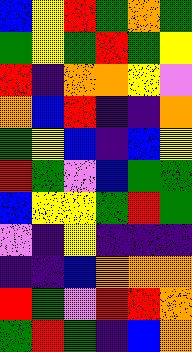[["blue", "yellow", "red", "green", "orange", "green"], ["green", "yellow", "green", "red", "green", "yellow"], ["red", "indigo", "orange", "orange", "yellow", "violet"], ["orange", "blue", "red", "indigo", "indigo", "orange"], ["green", "yellow", "blue", "indigo", "blue", "yellow"], ["red", "green", "violet", "blue", "green", "green"], ["blue", "yellow", "yellow", "green", "red", "green"], ["violet", "indigo", "yellow", "indigo", "indigo", "indigo"], ["indigo", "indigo", "blue", "orange", "orange", "orange"], ["red", "green", "violet", "red", "red", "orange"], ["green", "red", "green", "indigo", "blue", "orange"]]